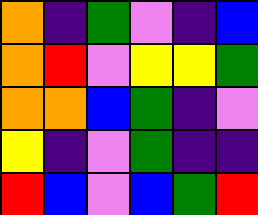[["orange", "indigo", "green", "violet", "indigo", "blue"], ["orange", "red", "violet", "yellow", "yellow", "green"], ["orange", "orange", "blue", "green", "indigo", "violet"], ["yellow", "indigo", "violet", "green", "indigo", "indigo"], ["red", "blue", "violet", "blue", "green", "red"]]